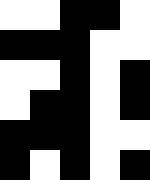[["white", "white", "black", "black", "white"], ["black", "black", "black", "white", "white"], ["white", "white", "black", "white", "black"], ["white", "black", "black", "white", "black"], ["black", "black", "black", "white", "white"], ["black", "white", "black", "white", "black"]]